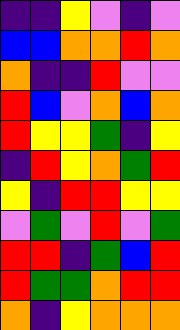[["indigo", "indigo", "yellow", "violet", "indigo", "violet"], ["blue", "blue", "orange", "orange", "red", "orange"], ["orange", "indigo", "indigo", "red", "violet", "violet"], ["red", "blue", "violet", "orange", "blue", "orange"], ["red", "yellow", "yellow", "green", "indigo", "yellow"], ["indigo", "red", "yellow", "orange", "green", "red"], ["yellow", "indigo", "red", "red", "yellow", "yellow"], ["violet", "green", "violet", "red", "violet", "green"], ["red", "red", "indigo", "green", "blue", "red"], ["red", "green", "green", "orange", "red", "red"], ["orange", "indigo", "yellow", "orange", "orange", "orange"]]